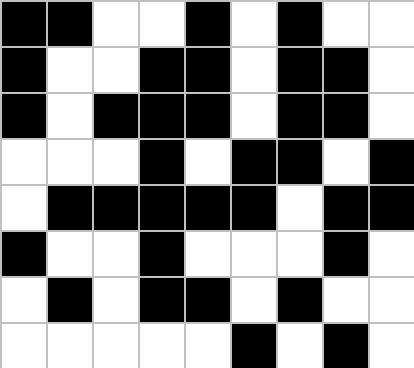[["black", "black", "white", "white", "black", "white", "black", "white", "white"], ["black", "white", "white", "black", "black", "white", "black", "black", "white"], ["black", "white", "black", "black", "black", "white", "black", "black", "white"], ["white", "white", "white", "black", "white", "black", "black", "white", "black"], ["white", "black", "black", "black", "black", "black", "white", "black", "black"], ["black", "white", "white", "black", "white", "white", "white", "black", "white"], ["white", "black", "white", "black", "black", "white", "black", "white", "white"], ["white", "white", "white", "white", "white", "black", "white", "black", "white"]]